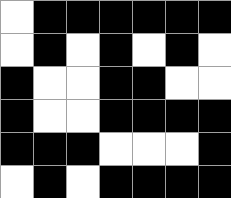[["white", "black", "black", "black", "black", "black", "black"], ["white", "black", "white", "black", "white", "black", "white"], ["black", "white", "white", "black", "black", "white", "white"], ["black", "white", "white", "black", "black", "black", "black"], ["black", "black", "black", "white", "white", "white", "black"], ["white", "black", "white", "black", "black", "black", "black"]]